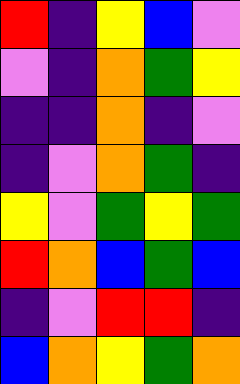[["red", "indigo", "yellow", "blue", "violet"], ["violet", "indigo", "orange", "green", "yellow"], ["indigo", "indigo", "orange", "indigo", "violet"], ["indigo", "violet", "orange", "green", "indigo"], ["yellow", "violet", "green", "yellow", "green"], ["red", "orange", "blue", "green", "blue"], ["indigo", "violet", "red", "red", "indigo"], ["blue", "orange", "yellow", "green", "orange"]]